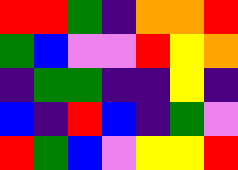[["red", "red", "green", "indigo", "orange", "orange", "red"], ["green", "blue", "violet", "violet", "red", "yellow", "orange"], ["indigo", "green", "green", "indigo", "indigo", "yellow", "indigo"], ["blue", "indigo", "red", "blue", "indigo", "green", "violet"], ["red", "green", "blue", "violet", "yellow", "yellow", "red"]]